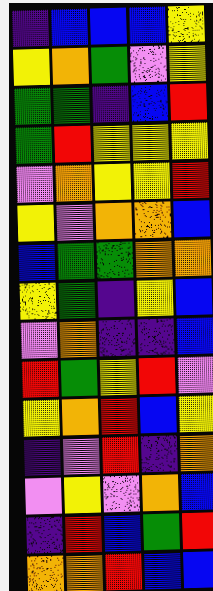[["indigo", "blue", "blue", "blue", "yellow"], ["yellow", "orange", "green", "violet", "yellow"], ["green", "green", "indigo", "blue", "red"], ["green", "red", "yellow", "yellow", "yellow"], ["violet", "orange", "yellow", "yellow", "red"], ["yellow", "violet", "orange", "orange", "blue"], ["blue", "green", "green", "orange", "orange"], ["yellow", "green", "indigo", "yellow", "blue"], ["violet", "orange", "indigo", "indigo", "blue"], ["red", "green", "yellow", "red", "violet"], ["yellow", "orange", "red", "blue", "yellow"], ["indigo", "violet", "red", "indigo", "orange"], ["violet", "yellow", "violet", "orange", "blue"], ["indigo", "red", "blue", "green", "red"], ["orange", "orange", "red", "blue", "blue"]]